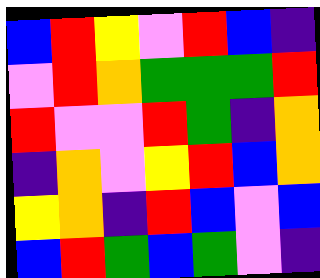[["blue", "red", "yellow", "violet", "red", "blue", "indigo"], ["violet", "red", "orange", "green", "green", "green", "red"], ["red", "violet", "violet", "red", "green", "indigo", "orange"], ["indigo", "orange", "violet", "yellow", "red", "blue", "orange"], ["yellow", "orange", "indigo", "red", "blue", "violet", "blue"], ["blue", "red", "green", "blue", "green", "violet", "indigo"]]